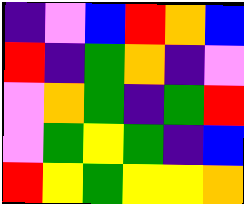[["indigo", "violet", "blue", "red", "orange", "blue"], ["red", "indigo", "green", "orange", "indigo", "violet"], ["violet", "orange", "green", "indigo", "green", "red"], ["violet", "green", "yellow", "green", "indigo", "blue"], ["red", "yellow", "green", "yellow", "yellow", "orange"]]